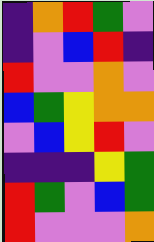[["indigo", "orange", "red", "green", "violet"], ["indigo", "violet", "blue", "red", "indigo"], ["red", "violet", "violet", "orange", "violet"], ["blue", "green", "yellow", "orange", "orange"], ["violet", "blue", "yellow", "red", "violet"], ["indigo", "indigo", "indigo", "yellow", "green"], ["red", "green", "violet", "blue", "green"], ["red", "violet", "violet", "violet", "orange"]]